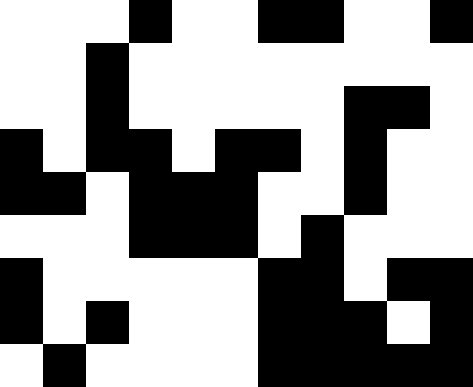[["white", "white", "white", "black", "white", "white", "black", "black", "white", "white", "black"], ["white", "white", "black", "white", "white", "white", "white", "white", "white", "white", "white"], ["white", "white", "black", "white", "white", "white", "white", "white", "black", "black", "white"], ["black", "white", "black", "black", "white", "black", "black", "white", "black", "white", "white"], ["black", "black", "white", "black", "black", "black", "white", "white", "black", "white", "white"], ["white", "white", "white", "black", "black", "black", "white", "black", "white", "white", "white"], ["black", "white", "white", "white", "white", "white", "black", "black", "white", "black", "black"], ["black", "white", "black", "white", "white", "white", "black", "black", "black", "white", "black"], ["white", "black", "white", "white", "white", "white", "black", "black", "black", "black", "black"]]